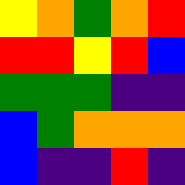[["yellow", "orange", "green", "orange", "red"], ["red", "red", "yellow", "red", "blue"], ["green", "green", "green", "indigo", "indigo"], ["blue", "green", "orange", "orange", "orange"], ["blue", "indigo", "indigo", "red", "indigo"]]